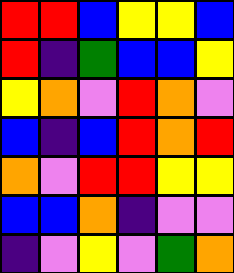[["red", "red", "blue", "yellow", "yellow", "blue"], ["red", "indigo", "green", "blue", "blue", "yellow"], ["yellow", "orange", "violet", "red", "orange", "violet"], ["blue", "indigo", "blue", "red", "orange", "red"], ["orange", "violet", "red", "red", "yellow", "yellow"], ["blue", "blue", "orange", "indigo", "violet", "violet"], ["indigo", "violet", "yellow", "violet", "green", "orange"]]